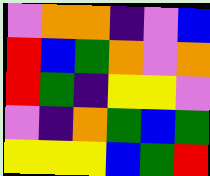[["violet", "orange", "orange", "indigo", "violet", "blue"], ["red", "blue", "green", "orange", "violet", "orange"], ["red", "green", "indigo", "yellow", "yellow", "violet"], ["violet", "indigo", "orange", "green", "blue", "green"], ["yellow", "yellow", "yellow", "blue", "green", "red"]]